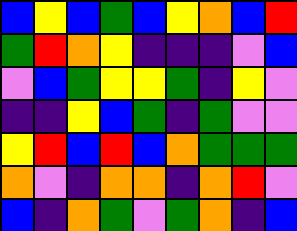[["blue", "yellow", "blue", "green", "blue", "yellow", "orange", "blue", "red"], ["green", "red", "orange", "yellow", "indigo", "indigo", "indigo", "violet", "blue"], ["violet", "blue", "green", "yellow", "yellow", "green", "indigo", "yellow", "violet"], ["indigo", "indigo", "yellow", "blue", "green", "indigo", "green", "violet", "violet"], ["yellow", "red", "blue", "red", "blue", "orange", "green", "green", "green"], ["orange", "violet", "indigo", "orange", "orange", "indigo", "orange", "red", "violet"], ["blue", "indigo", "orange", "green", "violet", "green", "orange", "indigo", "blue"]]